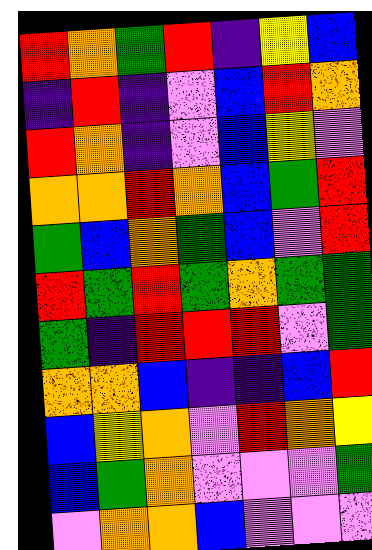[["red", "orange", "green", "red", "indigo", "yellow", "blue"], ["indigo", "red", "indigo", "violet", "blue", "red", "orange"], ["red", "orange", "indigo", "violet", "blue", "yellow", "violet"], ["orange", "orange", "red", "orange", "blue", "green", "red"], ["green", "blue", "orange", "green", "blue", "violet", "red"], ["red", "green", "red", "green", "orange", "green", "green"], ["green", "indigo", "red", "red", "red", "violet", "green"], ["orange", "orange", "blue", "indigo", "indigo", "blue", "red"], ["blue", "yellow", "orange", "violet", "red", "orange", "yellow"], ["blue", "green", "orange", "violet", "violet", "violet", "green"], ["violet", "orange", "orange", "blue", "violet", "violet", "violet"]]